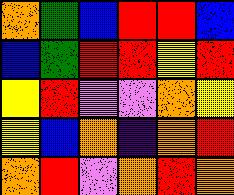[["orange", "green", "blue", "red", "red", "blue"], ["blue", "green", "red", "red", "yellow", "red"], ["yellow", "red", "violet", "violet", "orange", "yellow"], ["yellow", "blue", "orange", "indigo", "orange", "red"], ["orange", "red", "violet", "orange", "red", "orange"]]